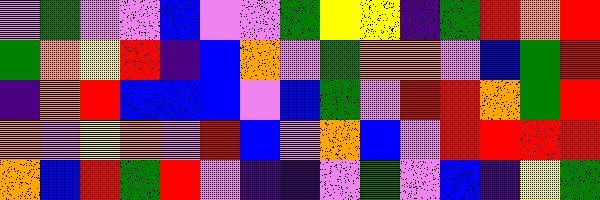[["violet", "green", "violet", "violet", "blue", "violet", "violet", "green", "yellow", "yellow", "indigo", "green", "red", "orange", "red"], ["green", "orange", "yellow", "red", "indigo", "blue", "orange", "violet", "green", "orange", "orange", "violet", "blue", "green", "red"], ["indigo", "orange", "red", "blue", "blue", "blue", "violet", "blue", "green", "violet", "red", "red", "orange", "green", "red"], ["orange", "violet", "yellow", "orange", "violet", "red", "blue", "violet", "orange", "blue", "violet", "red", "red", "red", "red"], ["orange", "blue", "red", "green", "red", "violet", "indigo", "indigo", "violet", "green", "violet", "blue", "indigo", "yellow", "green"]]